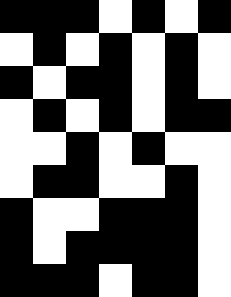[["black", "black", "black", "white", "black", "white", "black"], ["white", "black", "white", "black", "white", "black", "white"], ["black", "white", "black", "black", "white", "black", "white"], ["white", "black", "white", "black", "white", "black", "black"], ["white", "white", "black", "white", "black", "white", "white"], ["white", "black", "black", "white", "white", "black", "white"], ["black", "white", "white", "black", "black", "black", "white"], ["black", "white", "black", "black", "black", "black", "white"], ["black", "black", "black", "white", "black", "black", "white"]]